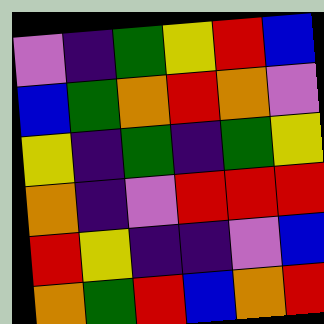[["violet", "indigo", "green", "yellow", "red", "blue"], ["blue", "green", "orange", "red", "orange", "violet"], ["yellow", "indigo", "green", "indigo", "green", "yellow"], ["orange", "indigo", "violet", "red", "red", "red"], ["red", "yellow", "indigo", "indigo", "violet", "blue"], ["orange", "green", "red", "blue", "orange", "red"]]